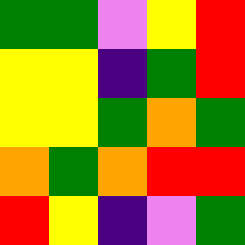[["green", "green", "violet", "yellow", "red"], ["yellow", "yellow", "indigo", "green", "red"], ["yellow", "yellow", "green", "orange", "green"], ["orange", "green", "orange", "red", "red"], ["red", "yellow", "indigo", "violet", "green"]]